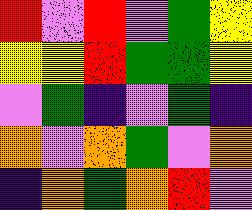[["red", "violet", "red", "violet", "green", "yellow"], ["yellow", "yellow", "red", "green", "green", "yellow"], ["violet", "green", "indigo", "violet", "green", "indigo"], ["orange", "violet", "orange", "green", "violet", "orange"], ["indigo", "orange", "green", "orange", "red", "violet"]]